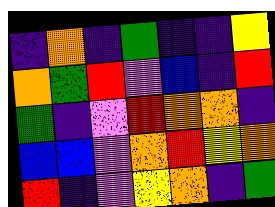[["indigo", "orange", "indigo", "green", "indigo", "indigo", "yellow"], ["orange", "green", "red", "violet", "blue", "indigo", "red"], ["green", "indigo", "violet", "red", "orange", "orange", "indigo"], ["blue", "blue", "violet", "orange", "red", "yellow", "orange"], ["red", "indigo", "violet", "yellow", "orange", "indigo", "green"]]